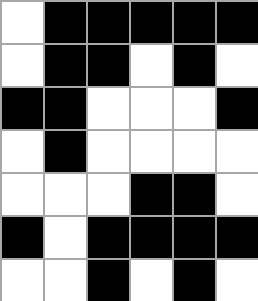[["white", "black", "black", "black", "black", "black"], ["white", "black", "black", "white", "black", "white"], ["black", "black", "white", "white", "white", "black"], ["white", "black", "white", "white", "white", "white"], ["white", "white", "white", "black", "black", "white"], ["black", "white", "black", "black", "black", "black"], ["white", "white", "black", "white", "black", "white"]]